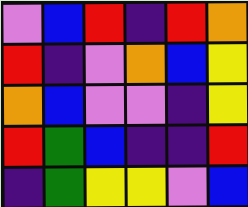[["violet", "blue", "red", "indigo", "red", "orange"], ["red", "indigo", "violet", "orange", "blue", "yellow"], ["orange", "blue", "violet", "violet", "indigo", "yellow"], ["red", "green", "blue", "indigo", "indigo", "red"], ["indigo", "green", "yellow", "yellow", "violet", "blue"]]